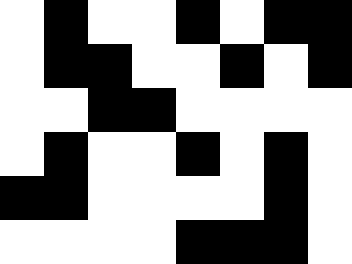[["white", "black", "white", "white", "black", "white", "black", "black"], ["white", "black", "black", "white", "white", "black", "white", "black"], ["white", "white", "black", "black", "white", "white", "white", "white"], ["white", "black", "white", "white", "black", "white", "black", "white"], ["black", "black", "white", "white", "white", "white", "black", "white"], ["white", "white", "white", "white", "black", "black", "black", "white"]]